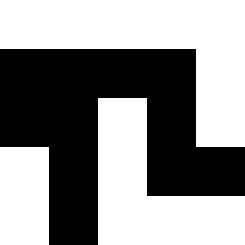[["white", "white", "white", "white", "white"], ["black", "black", "black", "black", "white"], ["black", "black", "white", "black", "white"], ["white", "black", "white", "black", "black"], ["white", "black", "white", "white", "white"]]